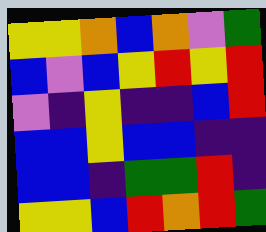[["yellow", "yellow", "orange", "blue", "orange", "violet", "green"], ["blue", "violet", "blue", "yellow", "red", "yellow", "red"], ["violet", "indigo", "yellow", "indigo", "indigo", "blue", "red"], ["blue", "blue", "yellow", "blue", "blue", "indigo", "indigo"], ["blue", "blue", "indigo", "green", "green", "red", "indigo"], ["yellow", "yellow", "blue", "red", "orange", "red", "green"]]